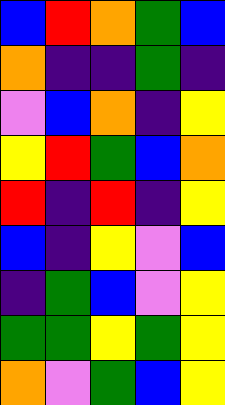[["blue", "red", "orange", "green", "blue"], ["orange", "indigo", "indigo", "green", "indigo"], ["violet", "blue", "orange", "indigo", "yellow"], ["yellow", "red", "green", "blue", "orange"], ["red", "indigo", "red", "indigo", "yellow"], ["blue", "indigo", "yellow", "violet", "blue"], ["indigo", "green", "blue", "violet", "yellow"], ["green", "green", "yellow", "green", "yellow"], ["orange", "violet", "green", "blue", "yellow"]]